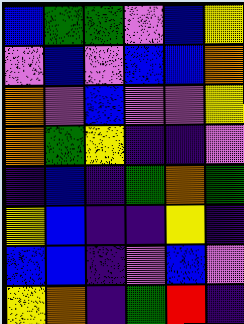[["blue", "green", "green", "violet", "blue", "yellow"], ["violet", "blue", "violet", "blue", "blue", "orange"], ["orange", "violet", "blue", "violet", "violet", "yellow"], ["orange", "green", "yellow", "indigo", "indigo", "violet"], ["indigo", "blue", "indigo", "green", "orange", "green"], ["yellow", "blue", "indigo", "indigo", "yellow", "indigo"], ["blue", "blue", "indigo", "violet", "blue", "violet"], ["yellow", "orange", "indigo", "green", "red", "indigo"]]